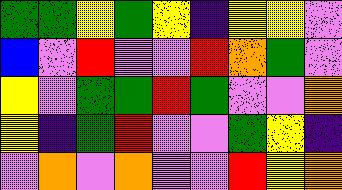[["green", "green", "yellow", "green", "yellow", "indigo", "yellow", "yellow", "violet"], ["blue", "violet", "red", "violet", "violet", "red", "orange", "green", "violet"], ["yellow", "violet", "green", "green", "red", "green", "violet", "violet", "orange"], ["yellow", "indigo", "green", "red", "violet", "violet", "green", "yellow", "indigo"], ["violet", "orange", "violet", "orange", "violet", "violet", "red", "yellow", "orange"]]